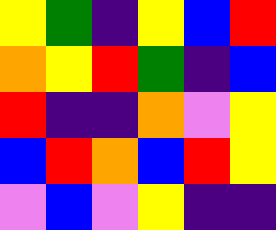[["yellow", "green", "indigo", "yellow", "blue", "red"], ["orange", "yellow", "red", "green", "indigo", "blue"], ["red", "indigo", "indigo", "orange", "violet", "yellow"], ["blue", "red", "orange", "blue", "red", "yellow"], ["violet", "blue", "violet", "yellow", "indigo", "indigo"]]